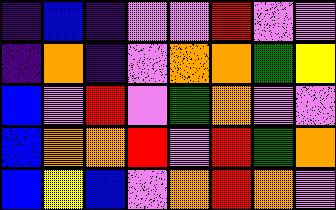[["indigo", "blue", "indigo", "violet", "violet", "red", "violet", "violet"], ["indigo", "orange", "indigo", "violet", "orange", "orange", "green", "yellow"], ["blue", "violet", "red", "violet", "green", "orange", "violet", "violet"], ["blue", "orange", "orange", "red", "violet", "red", "green", "orange"], ["blue", "yellow", "blue", "violet", "orange", "red", "orange", "violet"]]